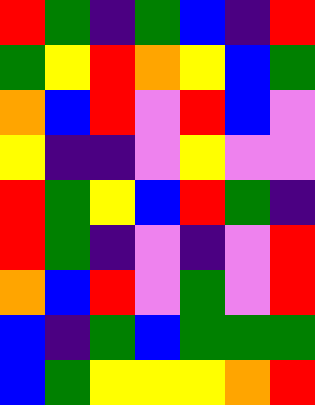[["red", "green", "indigo", "green", "blue", "indigo", "red"], ["green", "yellow", "red", "orange", "yellow", "blue", "green"], ["orange", "blue", "red", "violet", "red", "blue", "violet"], ["yellow", "indigo", "indigo", "violet", "yellow", "violet", "violet"], ["red", "green", "yellow", "blue", "red", "green", "indigo"], ["red", "green", "indigo", "violet", "indigo", "violet", "red"], ["orange", "blue", "red", "violet", "green", "violet", "red"], ["blue", "indigo", "green", "blue", "green", "green", "green"], ["blue", "green", "yellow", "yellow", "yellow", "orange", "red"]]